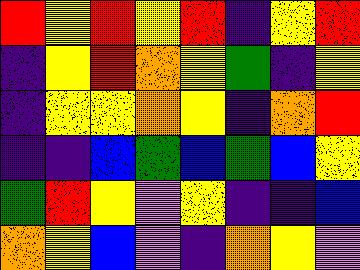[["red", "yellow", "red", "yellow", "red", "indigo", "yellow", "red"], ["indigo", "yellow", "red", "orange", "yellow", "green", "indigo", "yellow"], ["indigo", "yellow", "yellow", "orange", "yellow", "indigo", "orange", "red"], ["indigo", "indigo", "blue", "green", "blue", "green", "blue", "yellow"], ["green", "red", "yellow", "violet", "yellow", "indigo", "indigo", "blue"], ["orange", "yellow", "blue", "violet", "indigo", "orange", "yellow", "violet"]]